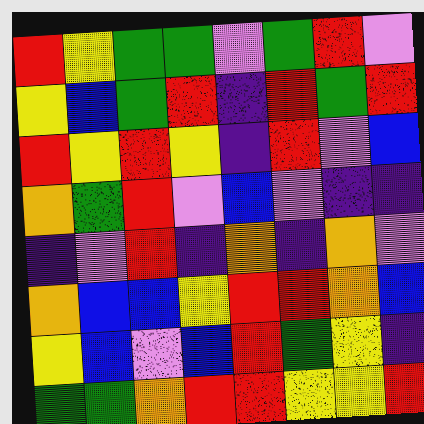[["red", "yellow", "green", "green", "violet", "green", "red", "violet"], ["yellow", "blue", "green", "red", "indigo", "red", "green", "red"], ["red", "yellow", "red", "yellow", "indigo", "red", "violet", "blue"], ["orange", "green", "red", "violet", "blue", "violet", "indigo", "indigo"], ["indigo", "violet", "red", "indigo", "orange", "indigo", "orange", "violet"], ["orange", "blue", "blue", "yellow", "red", "red", "orange", "blue"], ["yellow", "blue", "violet", "blue", "red", "green", "yellow", "indigo"], ["green", "green", "orange", "red", "red", "yellow", "yellow", "red"]]